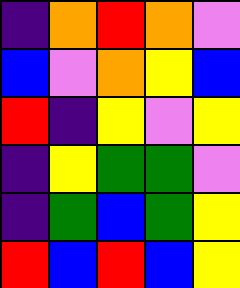[["indigo", "orange", "red", "orange", "violet"], ["blue", "violet", "orange", "yellow", "blue"], ["red", "indigo", "yellow", "violet", "yellow"], ["indigo", "yellow", "green", "green", "violet"], ["indigo", "green", "blue", "green", "yellow"], ["red", "blue", "red", "blue", "yellow"]]